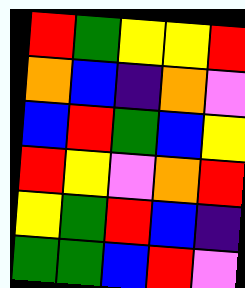[["red", "green", "yellow", "yellow", "red"], ["orange", "blue", "indigo", "orange", "violet"], ["blue", "red", "green", "blue", "yellow"], ["red", "yellow", "violet", "orange", "red"], ["yellow", "green", "red", "blue", "indigo"], ["green", "green", "blue", "red", "violet"]]